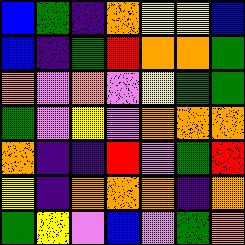[["blue", "green", "indigo", "orange", "yellow", "yellow", "blue"], ["blue", "indigo", "green", "red", "orange", "orange", "green"], ["orange", "violet", "orange", "violet", "yellow", "green", "green"], ["green", "violet", "yellow", "violet", "orange", "orange", "orange"], ["orange", "indigo", "indigo", "red", "violet", "green", "red"], ["yellow", "indigo", "orange", "orange", "orange", "indigo", "orange"], ["green", "yellow", "violet", "blue", "violet", "green", "orange"]]